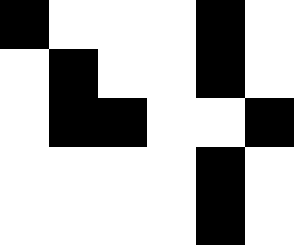[["black", "white", "white", "white", "black", "white"], ["white", "black", "white", "white", "black", "white"], ["white", "black", "black", "white", "white", "black"], ["white", "white", "white", "white", "black", "white"], ["white", "white", "white", "white", "black", "white"]]